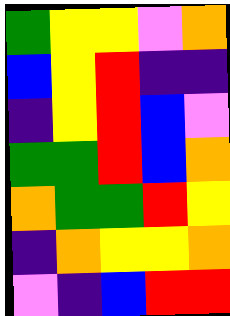[["green", "yellow", "yellow", "violet", "orange"], ["blue", "yellow", "red", "indigo", "indigo"], ["indigo", "yellow", "red", "blue", "violet"], ["green", "green", "red", "blue", "orange"], ["orange", "green", "green", "red", "yellow"], ["indigo", "orange", "yellow", "yellow", "orange"], ["violet", "indigo", "blue", "red", "red"]]